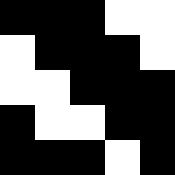[["black", "black", "black", "white", "white"], ["white", "black", "black", "black", "white"], ["white", "white", "black", "black", "black"], ["black", "white", "white", "black", "black"], ["black", "black", "black", "white", "black"]]